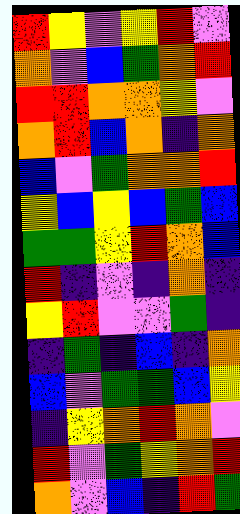[["red", "yellow", "violet", "yellow", "red", "violet"], ["orange", "violet", "blue", "green", "orange", "red"], ["red", "red", "orange", "orange", "yellow", "violet"], ["orange", "red", "blue", "orange", "indigo", "orange"], ["blue", "violet", "green", "orange", "orange", "red"], ["yellow", "blue", "yellow", "blue", "green", "blue"], ["green", "green", "yellow", "red", "orange", "blue"], ["red", "indigo", "violet", "indigo", "orange", "indigo"], ["yellow", "red", "violet", "violet", "green", "indigo"], ["indigo", "green", "indigo", "blue", "indigo", "orange"], ["blue", "violet", "green", "green", "blue", "yellow"], ["indigo", "yellow", "orange", "red", "orange", "violet"], ["red", "violet", "green", "yellow", "orange", "red"], ["orange", "violet", "blue", "indigo", "red", "green"]]